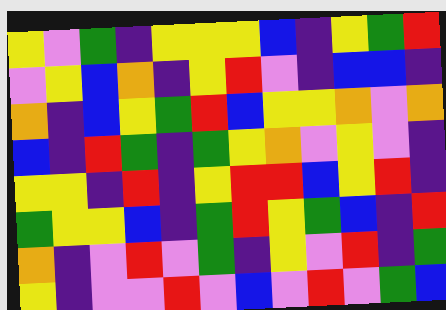[["yellow", "violet", "green", "indigo", "yellow", "yellow", "yellow", "blue", "indigo", "yellow", "green", "red"], ["violet", "yellow", "blue", "orange", "indigo", "yellow", "red", "violet", "indigo", "blue", "blue", "indigo"], ["orange", "indigo", "blue", "yellow", "green", "red", "blue", "yellow", "yellow", "orange", "violet", "orange"], ["blue", "indigo", "red", "green", "indigo", "green", "yellow", "orange", "violet", "yellow", "violet", "indigo"], ["yellow", "yellow", "indigo", "red", "indigo", "yellow", "red", "red", "blue", "yellow", "red", "indigo"], ["green", "yellow", "yellow", "blue", "indigo", "green", "red", "yellow", "green", "blue", "indigo", "red"], ["orange", "indigo", "violet", "red", "violet", "green", "indigo", "yellow", "violet", "red", "indigo", "green"], ["yellow", "indigo", "violet", "violet", "red", "violet", "blue", "violet", "red", "violet", "green", "blue"]]